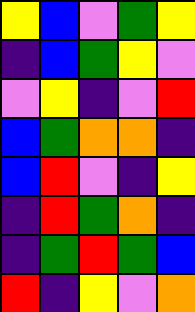[["yellow", "blue", "violet", "green", "yellow"], ["indigo", "blue", "green", "yellow", "violet"], ["violet", "yellow", "indigo", "violet", "red"], ["blue", "green", "orange", "orange", "indigo"], ["blue", "red", "violet", "indigo", "yellow"], ["indigo", "red", "green", "orange", "indigo"], ["indigo", "green", "red", "green", "blue"], ["red", "indigo", "yellow", "violet", "orange"]]